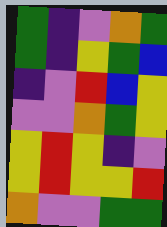[["green", "indigo", "violet", "orange", "green"], ["green", "indigo", "yellow", "green", "blue"], ["indigo", "violet", "red", "blue", "yellow"], ["violet", "violet", "orange", "green", "yellow"], ["yellow", "red", "yellow", "indigo", "violet"], ["yellow", "red", "yellow", "yellow", "red"], ["orange", "violet", "violet", "green", "green"]]